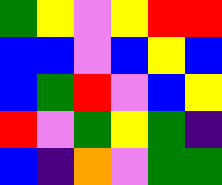[["green", "yellow", "violet", "yellow", "red", "red"], ["blue", "blue", "violet", "blue", "yellow", "blue"], ["blue", "green", "red", "violet", "blue", "yellow"], ["red", "violet", "green", "yellow", "green", "indigo"], ["blue", "indigo", "orange", "violet", "green", "green"]]